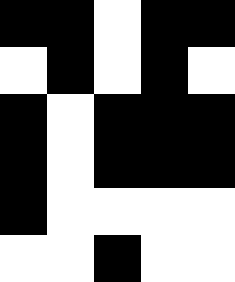[["black", "black", "white", "black", "black"], ["white", "black", "white", "black", "white"], ["black", "white", "black", "black", "black"], ["black", "white", "black", "black", "black"], ["black", "white", "white", "white", "white"], ["white", "white", "black", "white", "white"]]